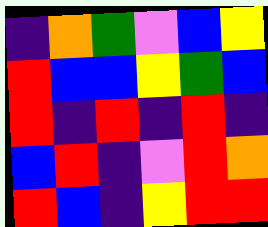[["indigo", "orange", "green", "violet", "blue", "yellow"], ["red", "blue", "blue", "yellow", "green", "blue"], ["red", "indigo", "red", "indigo", "red", "indigo"], ["blue", "red", "indigo", "violet", "red", "orange"], ["red", "blue", "indigo", "yellow", "red", "red"]]